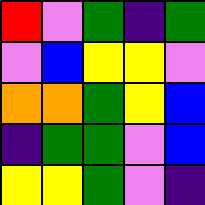[["red", "violet", "green", "indigo", "green"], ["violet", "blue", "yellow", "yellow", "violet"], ["orange", "orange", "green", "yellow", "blue"], ["indigo", "green", "green", "violet", "blue"], ["yellow", "yellow", "green", "violet", "indigo"]]